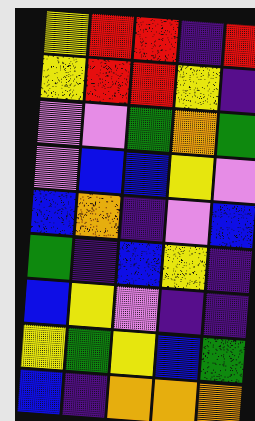[["yellow", "red", "red", "indigo", "red"], ["yellow", "red", "red", "yellow", "indigo"], ["violet", "violet", "green", "orange", "green"], ["violet", "blue", "blue", "yellow", "violet"], ["blue", "orange", "indigo", "violet", "blue"], ["green", "indigo", "blue", "yellow", "indigo"], ["blue", "yellow", "violet", "indigo", "indigo"], ["yellow", "green", "yellow", "blue", "green"], ["blue", "indigo", "orange", "orange", "orange"]]